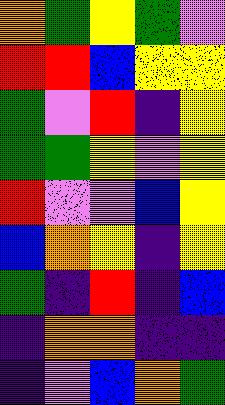[["orange", "green", "yellow", "green", "violet"], ["red", "red", "blue", "yellow", "yellow"], ["green", "violet", "red", "indigo", "yellow"], ["green", "green", "yellow", "violet", "yellow"], ["red", "violet", "violet", "blue", "yellow"], ["blue", "orange", "yellow", "indigo", "yellow"], ["green", "indigo", "red", "indigo", "blue"], ["indigo", "orange", "orange", "indigo", "indigo"], ["indigo", "violet", "blue", "orange", "green"]]